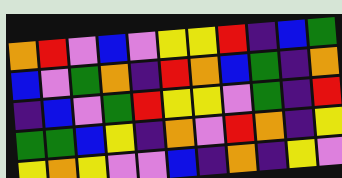[["orange", "red", "violet", "blue", "violet", "yellow", "yellow", "red", "indigo", "blue", "green"], ["blue", "violet", "green", "orange", "indigo", "red", "orange", "blue", "green", "indigo", "orange"], ["indigo", "blue", "violet", "green", "red", "yellow", "yellow", "violet", "green", "indigo", "red"], ["green", "green", "blue", "yellow", "indigo", "orange", "violet", "red", "orange", "indigo", "yellow"], ["yellow", "orange", "yellow", "violet", "violet", "blue", "indigo", "orange", "indigo", "yellow", "violet"]]